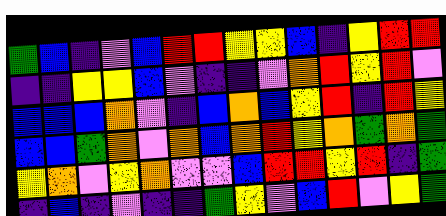[["green", "blue", "indigo", "violet", "blue", "red", "red", "yellow", "yellow", "blue", "indigo", "yellow", "red", "red"], ["indigo", "indigo", "yellow", "yellow", "blue", "violet", "indigo", "indigo", "violet", "orange", "red", "yellow", "red", "violet"], ["blue", "blue", "blue", "orange", "violet", "indigo", "blue", "orange", "blue", "yellow", "red", "indigo", "red", "yellow"], ["blue", "blue", "green", "orange", "violet", "orange", "blue", "orange", "red", "yellow", "orange", "green", "orange", "green"], ["yellow", "orange", "violet", "yellow", "orange", "violet", "violet", "blue", "red", "red", "yellow", "red", "indigo", "green"], ["indigo", "blue", "indigo", "violet", "indigo", "indigo", "green", "yellow", "violet", "blue", "red", "violet", "yellow", "green"]]